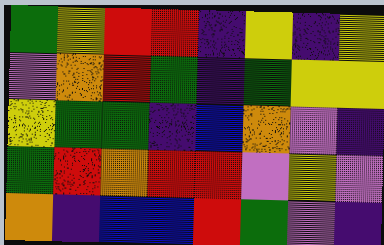[["green", "yellow", "red", "red", "indigo", "yellow", "indigo", "yellow"], ["violet", "orange", "red", "green", "indigo", "green", "yellow", "yellow"], ["yellow", "green", "green", "indigo", "blue", "orange", "violet", "indigo"], ["green", "red", "orange", "red", "red", "violet", "yellow", "violet"], ["orange", "indigo", "blue", "blue", "red", "green", "violet", "indigo"]]